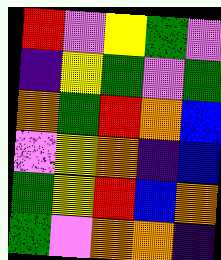[["red", "violet", "yellow", "green", "violet"], ["indigo", "yellow", "green", "violet", "green"], ["orange", "green", "red", "orange", "blue"], ["violet", "yellow", "orange", "indigo", "blue"], ["green", "yellow", "red", "blue", "orange"], ["green", "violet", "orange", "orange", "indigo"]]